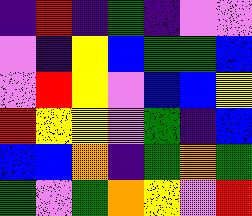[["indigo", "red", "indigo", "green", "indigo", "violet", "violet"], ["violet", "indigo", "yellow", "blue", "green", "green", "blue"], ["violet", "red", "yellow", "violet", "blue", "blue", "yellow"], ["red", "yellow", "yellow", "violet", "green", "indigo", "blue"], ["blue", "blue", "orange", "indigo", "green", "orange", "green"], ["green", "violet", "green", "orange", "yellow", "violet", "red"]]